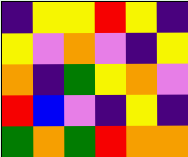[["indigo", "yellow", "yellow", "red", "yellow", "indigo"], ["yellow", "violet", "orange", "violet", "indigo", "yellow"], ["orange", "indigo", "green", "yellow", "orange", "violet"], ["red", "blue", "violet", "indigo", "yellow", "indigo"], ["green", "orange", "green", "red", "orange", "orange"]]